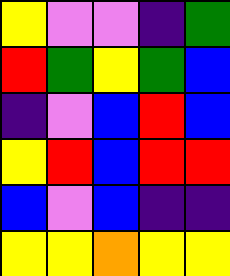[["yellow", "violet", "violet", "indigo", "green"], ["red", "green", "yellow", "green", "blue"], ["indigo", "violet", "blue", "red", "blue"], ["yellow", "red", "blue", "red", "red"], ["blue", "violet", "blue", "indigo", "indigo"], ["yellow", "yellow", "orange", "yellow", "yellow"]]